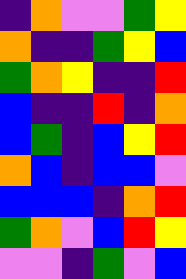[["indigo", "orange", "violet", "violet", "green", "yellow"], ["orange", "indigo", "indigo", "green", "yellow", "blue"], ["green", "orange", "yellow", "indigo", "indigo", "red"], ["blue", "indigo", "indigo", "red", "indigo", "orange"], ["blue", "green", "indigo", "blue", "yellow", "red"], ["orange", "blue", "indigo", "blue", "blue", "violet"], ["blue", "blue", "blue", "indigo", "orange", "red"], ["green", "orange", "violet", "blue", "red", "yellow"], ["violet", "violet", "indigo", "green", "violet", "blue"]]